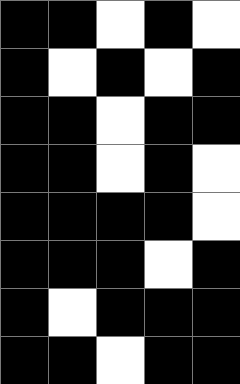[["black", "black", "white", "black", "white"], ["black", "white", "black", "white", "black"], ["black", "black", "white", "black", "black"], ["black", "black", "white", "black", "white"], ["black", "black", "black", "black", "white"], ["black", "black", "black", "white", "black"], ["black", "white", "black", "black", "black"], ["black", "black", "white", "black", "black"]]